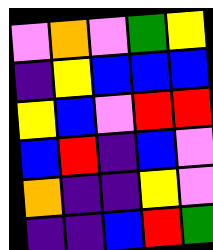[["violet", "orange", "violet", "green", "yellow"], ["indigo", "yellow", "blue", "blue", "blue"], ["yellow", "blue", "violet", "red", "red"], ["blue", "red", "indigo", "blue", "violet"], ["orange", "indigo", "indigo", "yellow", "violet"], ["indigo", "indigo", "blue", "red", "green"]]